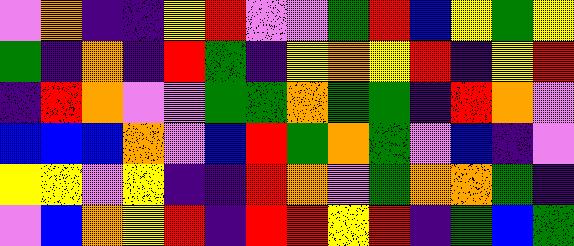[["violet", "orange", "indigo", "indigo", "yellow", "red", "violet", "violet", "green", "red", "blue", "yellow", "green", "yellow"], ["green", "indigo", "orange", "indigo", "red", "green", "indigo", "yellow", "orange", "yellow", "red", "indigo", "yellow", "red"], ["indigo", "red", "orange", "violet", "violet", "green", "green", "orange", "green", "green", "indigo", "red", "orange", "violet"], ["blue", "blue", "blue", "orange", "violet", "blue", "red", "green", "orange", "green", "violet", "blue", "indigo", "violet"], ["yellow", "yellow", "violet", "yellow", "indigo", "indigo", "red", "orange", "violet", "green", "orange", "orange", "green", "indigo"], ["violet", "blue", "orange", "yellow", "red", "indigo", "red", "red", "yellow", "red", "indigo", "green", "blue", "green"]]